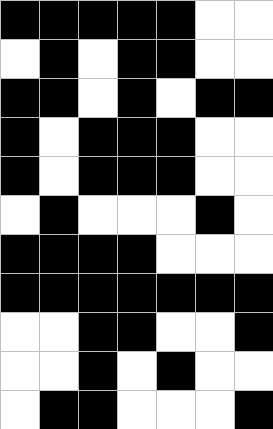[["black", "black", "black", "black", "black", "white", "white"], ["white", "black", "white", "black", "black", "white", "white"], ["black", "black", "white", "black", "white", "black", "black"], ["black", "white", "black", "black", "black", "white", "white"], ["black", "white", "black", "black", "black", "white", "white"], ["white", "black", "white", "white", "white", "black", "white"], ["black", "black", "black", "black", "white", "white", "white"], ["black", "black", "black", "black", "black", "black", "black"], ["white", "white", "black", "black", "white", "white", "black"], ["white", "white", "black", "white", "black", "white", "white"], ["white", "black", "black", "white", "white", "white", "black"]]